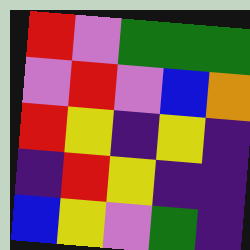[["red", "violet", "green", "green", "green"], ["violet", "red", "violet", "blue", "orange"], ["red", "yellow", "indigo", "yellow", "indigo"], ["indigo", "red", "yellow", "indigo", "indigo"], ["blue", "yellow", "violet", "green", "indigo"]]